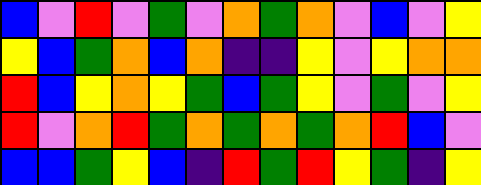[["blue", "violet", "red", "violet", "green", "violet", "orange", "green", "orange", "violet", "blue", "violet", "yellow"], ["yellow", "blue", "green", "orange", "blue", "orange", "indigo", "indigo", "yellow", "violet", "yellow", "orange", "orange"], ["red", "blue", "yellow", "orange", "yellow", "green", "blue", "green", "yellow", "violet", "green", "violet", "yellow"], ["red", "violet", "orange", "red", "green", "orange", "green", "orange", "green", "orange", "red", "blue", "violet"], ["blue", "blue", "green", "yellow", "blue", "indigo", "red", "green", "red", "yellow", "green", "indigo", "yellow"]]